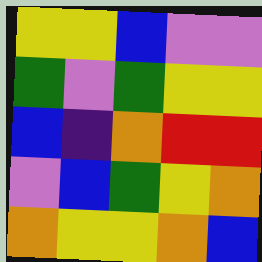[["yellow", "yellow", "blue", "violet", "violet"], ["green", "violet", "green", "yellow", "yellow"], ["blue", "indigo", "orange", "red", "red"], ["violet", "blue", "green", "yellow", "orange"], ["orange", "yellow", "yellow", "orange", "blue"]]